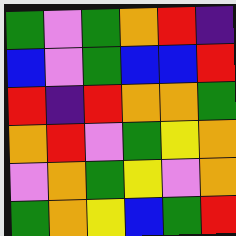[["green", "violet", "green", "orange", "red", "indigo"], ["blue", "violet", "green", "blue", "blue", "red"], ["red", "indigo", "red", "orange", "orange", "green"], ["orange", "red", "violet", "green", "yellow", "orange"], ["violet", "orange", "green", "yellow", "violet", "orange"], ["green", "orange", "yellow", "blue", "green", "red"]]